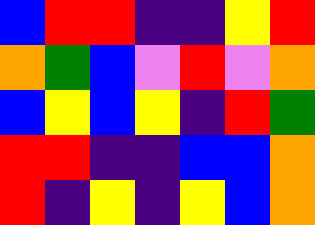[["blue", "red", "red", "indigo", "indigo", "yellow", "red"], ["orange", "green", "blue", "violet", "red", "violet", "orange"], ["blue", "yellow", "blue", "yellow", "indigo", "red", "green"], ["red", "red", "indigo", "indigo", "blue", "blue", "orange"], ["red", "indigo", "yellow", "indigo", "yellow", "blue", "orange"]]